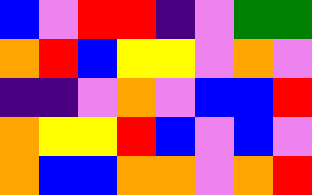[["blue", "violet", "red", "red", "indigo", "violet", "green", "green"], ["orange", "red", "blue", "yellow", "yellow", "violet", "orange", "violet"], ["indigo", "indigo", "violet", "orange", "violet", "blue", "blue", "red"], ["orange", "yellow", "yellow", "red", "blue", "violet", "blue", "violet"], ["orange", "blue", "blue", "orange", "orange", "violet", "orange", "red"]]